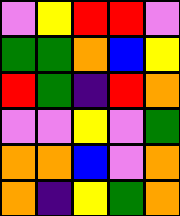[["violet", "yellow", "red", "red", "violet"], ["green", "green", "orange", "blue", "yellow"], ["red", "green", "indigo", "red", "orange"], ["violet", "violet", "yellow", "violet", "green"], ["orange", "orange", "blue", "violet", "orange"], ["orange", "indigo", "yellow", "green", "orange"]]